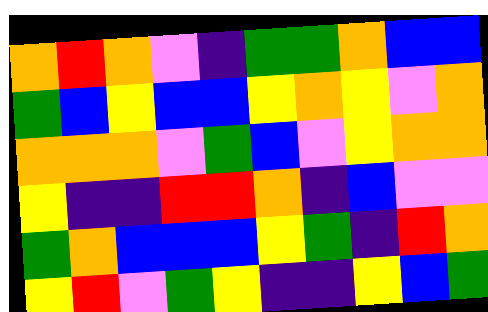[["orange", "red", "orange", "violet", "indigo", "green", "green", "orange", "blue", "blue"], ["green", "blue", "yellow", "blue", "blue", "yellow", "orange", "yellow", "violet", "orange"], ["orange", "orange", "orange", "violet", "green", "blue", "violet", "yellow", "orange", "orange"], ["yellow", "indigo", "indigo", "red", "red", "orange", "indigo", "blue", "violet", "violet"], ["green", "orange", "blue", "blue", "blue", "yellow", "green", "indigo", "red", "orange"], ["yellow", "red", "violet", "green", "yellow", "indigo", "indigo", "yellow", "blue", "green"]]